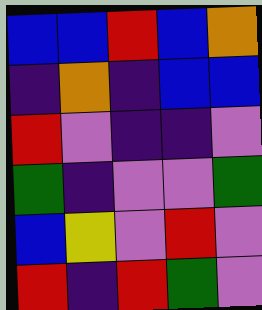[["blue", "blue", "red", "blue", "orange"], ["indigo", "orange", "indigo", "blue", "blue"], ["red", "violet", "indigo", "indigo", "violet"], ["green", "indigo", "violet", "violet", "green"], ["blue", "yellow", "violet", "red", "violet"], ["red", "indigo", "red", "green", "violet"]]